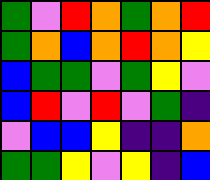[["green", "violet", "red", "orange", "green", "orange", "red"], ["green", "orange", "blue", "orange", "red", "orange", "yellow"], ["blue", "green", "green", "violet", "green", "yellow", "violet"], ["blue", "red", "violet", "red", "violet", "green", "indigo"], ["violet", "blue", "blue", "yellow", "indigo", "indigo", "orange"], ["green", "green", "yellow", "violet", "yellow", "indigo", "blue"]]